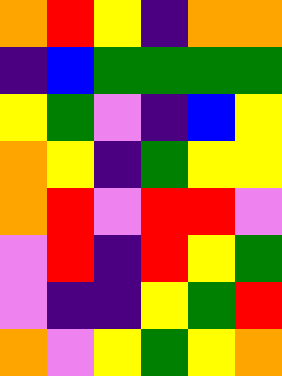[["orange", "red", "yellow", "indigo", "orange", "orange"], ["indigo", "blue", "green", "green", "green", "green"], ["yellow", "green", "violet", "indigo", "blue", "yellow"], ["orange", "yellow", "indigo", "green", "yellow", "yellow"], ["orange", "red", "violet", "red", "red", "violet"], ["violet", "red", "indigo", "red", "yellow", "green"], ["violet", "indigo", "indigo", "yellow", "green", "red"], ["orange", "violet", "yellow", "green", "yellow", "orange"]]